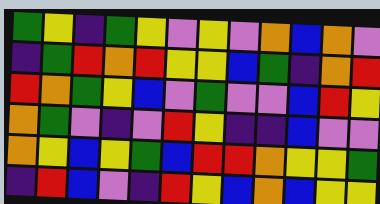[["green", "yellow", "indigo", "green", "yellow", "violet", "yellow", "violet", "orange", "blue", "orange", "violet"], ["indigo", "green", "red", "orange", "red", "yellow", "yellow", "blue", "green", "indigo", "orange", "red"], ["red", "orange", "green", "yellow", "blue", "violet", "green", "violet", "violet", "blue", "red", "yellow"], ["orange", "green", "violet", "indigo", "violet", "red", "yellow", "indigo", "indigo", "blue", "violet", "violet"], ["orange", "yellow", "blue", "yellow", "green", "blue", "red", "red", "orange", "yellow", "yellow", "green"], ["indigo", "red", "blue", "violet", "indigo", "red", "yellow", "blue", "orange", "blue", "yellow", "yellow"]]